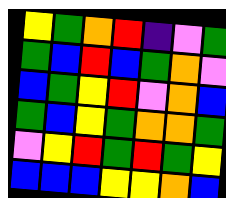[["yellow", "green", "orange", "red", "indigo", "violet", "green"], ["green", "blue", "red", "blue", "green", "orange", "violet"], ["blue", "green", "yellow", "red", "violet", "orange", "blue"], ["green", "blue", "yellow", "green", "orange", "orange", "green"], ["violet", "yellow", "red", "green", "red", "green", "yellow"], ["blue", "blue", "blue", "yellow", "yellow", "orange", "blue"]]